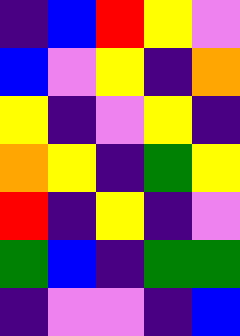[["indigo", "blue", "red", "yellow", "violet"], ["blue", "violet", "yellow", "indigo", "orange"], ["yellow", "indigo", "violet", "yellow", "indigo"], ["orange", "yellow", "indigo", "green", "yellow"], ["red", "indigo", "yellow", "indigo", "violet"], ["green", "blue", "indigo", "green", "green"], ["indigo", "violet", "violet", "indigo", "blue"]]